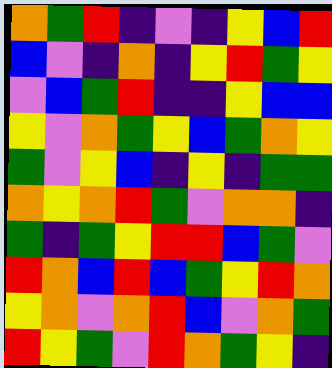[["orange", "green", "red", "indigo", "violet", "indigo", "yellow", "blue", "red"], ["blue", "violet", "indigo", "orange", "indigo", "yellow", "red", "green", "yellow"], ["violet", "blue", "green", "red", "indigo", "indigo", "yellow", "blue", "blue"], ["yellow", "violet", "orange", "green", "yellow", "blue", "green", "orange", "yellow"], ["green", "violet", "yellow", "blue", "indigo", "yellow", "indigo", "green", "green"], ["orange", "yellow", "orange", "red", "green", "violet", "orange", "orange", "indigo"], ["green", "indigo", "green", "yellow", "red", "red", "blue", "green", "violet"], ["red", "orange", "blue", "red", "blue", "green", "yellow", "red", "orange"], ["yellow", "orange", "violet", "orange", "red", "blue", "violet", "orange", "green"], ["red", "yellow", "green", "violet", "red", "orange", "green", "yellow", "indigo"]]